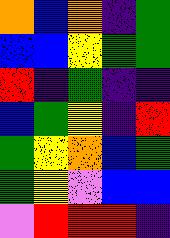[["orange", "blue", "orange", "indigo", "green"], ["blue", "blue", "yellow", "green", "green"], ["red", "indigo", "green", "indigo", "indigo"], ["blue", "green", "yellow", "indigo", "red"], ["green", "yellow", "orange", "blue", "green"], ["green", "yellow", "violet", "blue", "blue"], ["violet", "red", "red", "red", "indigo"]]